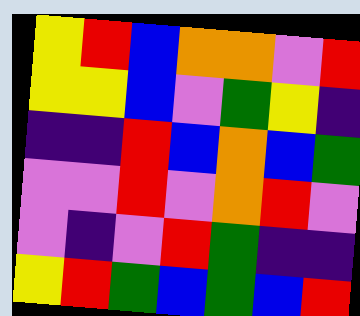[["yellow", "red", "blue", "orange", "orange", "violet", "red"], ["yellow", "yellow", "blue", "violet", "green", "yellow", "indigo"], ["indigo", "indigo", "red", "blue", "orange", "blue", "green"], ["violet", "violet", "red", "violet", "orange", "red", "violet"], ["violet", "indigo", "violet", "red", "green", "indigo", "indigo"], ["yellow", "red", "green", "blue", "green", "blue", "red"]]